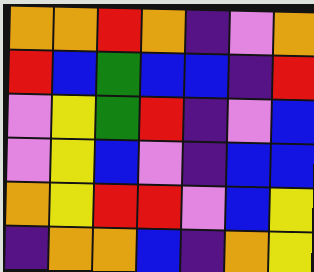[["orange", "orange", "red", "orange", "indigo", "violet", "orange"], ["red", "blue", "green", "blue", "blue", "indigo", "red"], ["violet", "yellow", "green", "red", "indigo", "violet", "blue"], ["violet", "yellow", "blue", "violet", "indigo", "blue", "blue"], ["orange", "yellow", "red", "red", "violet", "blue", "yellow"], ["indigo", "orange", "orange", "blue", "indigo", "orange", "yellow"]]